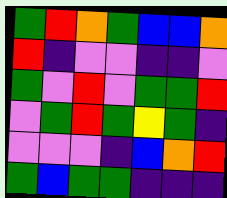[["green", "red", "orange", "green", "blue", "blue", "orange"], ["red", "indigo", "violet", "violet", "indigo", "indigo", "violet"], ["green", "violet", "red", "violet", "green", "green", "red"], ["violet", "green", "red", "green", "yellow", "green", "indigo"], ["violet", "violet", "violet", "indigo", "blue", "orange", "red"], ["green", "blue", "green", "green", "indigo", "indigo", "indigo"]]